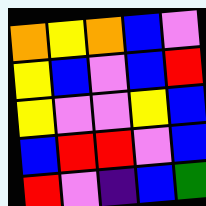[["orange", "yellow", "orange", "blue", "violet"], ["yellow", "blue", "violet", "blue", "red"], ["yellow", "violet", "violet", "yellow", "blue"], ["blue", "red", "red", "violet", "blue"], ["red", "violet", "indigo", "blue", "green"]]